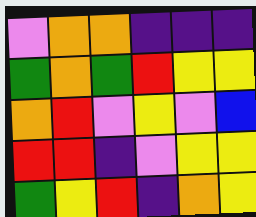[["violet", "orange", "orange", "indigo", "indigo", "indigo"], ["green", "orange", "green", "red", "yellow", "yellow"], ["orange", "red", "violet", "yellow", "violet", "blue"], ["red", "red", "indigo", "violet", "yellow", "yellow"], ["green", "yellow", "red", "indigo", "orange", "yellow"]]